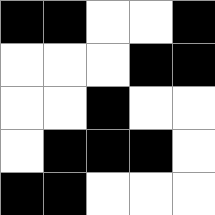[["black", "black", "white", "white", "black"], ["white", "white", "white", "black", "black"], ["white", "white", "black", "white", "white"], ["white", "black", "black", "black", "white"], ["black", "black", "white", "white", "white"]]